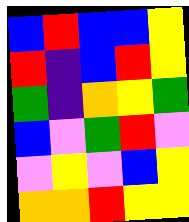[["blue", "red", "blue", "blue", "yellow"], ["red", "indigo", "blue", "red", "yellow"], ["green", "indigo", "orange", "yellow", "green"], ["blue", "violet", "green", "red", "violet"], ["violet", "yellow", "violet", "blue", "yellow"], ["orange", "orange", "red", "yellow", "yellow"]]